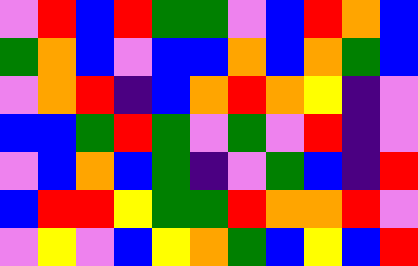[["violet", "red", "blue", "red", "green", "green", "violet", "blue", "red", "orange", "blue"], ["green", "orange", "blue", "violet", "blue", "blue", "orange", "blue", "orange", "green", "blue"], ["violet", "orange", "red", "indigo", "blue", "orange", "red", "orange", "yellow", "indigo", "violet"], ["blue", "blue", "green", "red", "green", "violet", "green", "violet", "red", "indigo", "violet"], ["violet", "blue", "orange", "blue", "green", "indigo", "violet", "green", "blue", "indigo", "red"], ["blue", "red", "red", "yellow", "green", "green", "red", "orange", "orange", "red", "violet"], ["violet", "yellow", "violet", "blue", "yellow", "orange", "green", "blue", "yellow", "blue", "red"]]